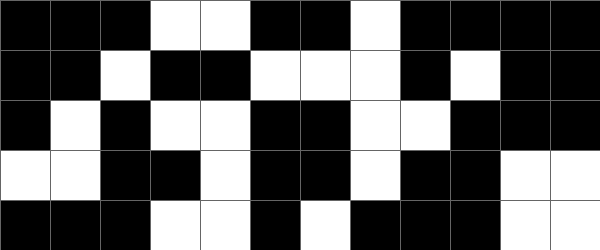[["black", "black", "black", "white", "white", "black", "black", "white", "black", "black", "black", "black"], ["black", "black", "white", "black", "black", "white", "white", "white", "black", "white", "black", "black"], ["black", "white", "black", "white", "white", "black", "black", "white", "white", "black", "black", "black"], ["white", "white", "black", "black", "white", "black", "black", "white", "black", "black", "white", "white"], ["black", "black", "black", "white", "white", "black", "white", "black", "black", "black", "white", "white"]]